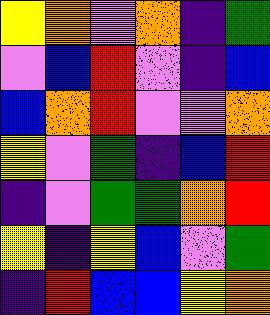[["yellow", "orange", "violet", "orange", "indigo", "green"], ["violet", "blue", "red", "violet", "indigo", "blue"], ["blue", "orange", "red", "violet", "violet", "orange"], ["yellow", "violet", "green", "indigo", "blue", "red"], ["indigo", "violet", "green", "green", "orange", "red"], ["yellow", "indigo", "yellow", "blue", "violet", "green"], ["indigo", "red", "blue", "blue", "yellow", "orange"]]